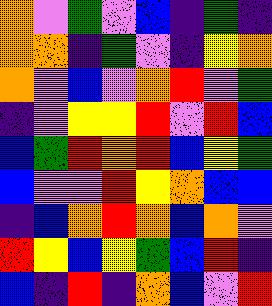[["orange", "violet", "green", "violet", "blue", "indigo", "green", "indigo"], ["orange", "orange", "indigo", "green", "violet", "indigo", "yellow", "orange"], ["orange", "violet", "blue", "violet", "orange", "red", "violet", "green"], ["indigo", "violet", "yellow", "yellow", "red", "violet", "red", "blue"], ["blue", "green", "red", "orange", "red", "blue", "yellow", "green"], ["blue", "violet", "violet", "red", "yellow", "orange", "blue", "blue"], ["indigo", "blue", "orange", "red", "orange", "blue", "orange", "violet"], ["red", "yellow", "blue", "yellow", "green", "blue", "red", "indigo"], ["blue", "indigo", "red", "indigo", "orange", "blue", "violet", "red"]]